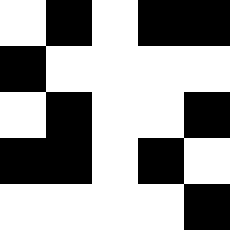[["white", "black", "white", "black", "black"], ["black", "white", "white", "white", "white"], ["white", "black", "white", "white", "black"], ["black", "black", "white", "black", "white"], ["white", "white", "white", "white", "black"]]